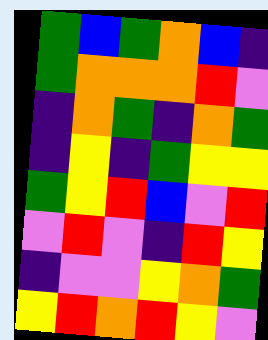[["green", "blue", "green", "orange", "blue", "indigo"], ["green", "orange", "orange", "orange", "red", "violet"], ["indigo", "orange", "green", "indigo", "orange", "green"], ["indigo", "yellow", "indigo", "green", "yellow", "yellow"], ["green", "yellow", "red", "blue", "violet", "red"], ["violet", "red", "violet", "indigo", "red", "yellow"], ["indigo", "violet", "violet", "yellow", "orange", "green"], ["yellow", "red", "orange", "red", "yellow", "violet"]]